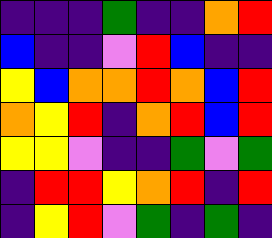[["indigo", "indigo", "indigo", "green", "indigo", "indigo", "orange", "red"], ["blue", "indigo", "indigo", "violet", "red", "blue", "indigo", "indigo"], ["yellow", "blue", "orange", "orange", "red", "orange", "blue", "red"], ["orange", "yellow", "red", "indigo", "orange", "red", "blue", "red"], ["yellow", "yellow", "violet", "indigo", "indigo", "green", "violet", "green"], ["indigo", "red", "red", "yellow", "orange", "red", "indigo", "red"], ["indigo", "yellow", "red", "violet", "green", "indigo", "green", "indigo"]]